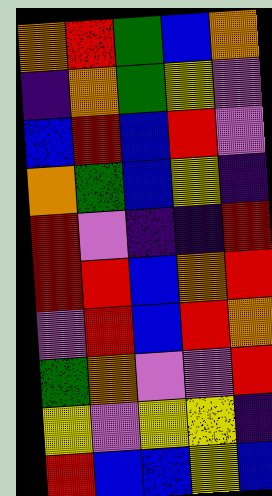[["orange", "red", "green", "blue", "orange"], ["indigo", "orange", "green", "yellow", "violet"], ["blue", "red", "blue", "red", "violet"], ["orange", "green", "blue", "yellow", "indigo"], ["red", "violet", "indigo", "indigo", "red"], ["red", "red", "blue", "orange", "red"], ["violet", "red", "blue", "red", "orange"], ["green", "orange", "violet", "violet", "red"], ["yellow", "violet", "yellow", "yellow", "indigo"], ["red", "blue", "blue", "yellow", "blue"]]